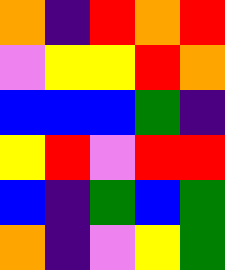[["orange", "indigo", "red", "orange", "red"], ["violet", "yellow", "yellow", "red", "orange"], ["blue", "blue", "blue", "green", "indigo"], ["yellow", "red", "violet", "red", "red"], ["blue", "indigo", "green", "blue", "green"], ["orange", "indigo", "violet", "yellow", "green"]]